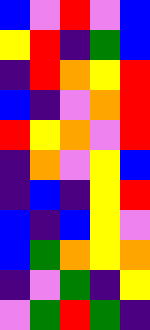[["blue", "violet", "red", "violet", "blue"], ["yellow", "red", "indigo", "green", "blue"], ["indigo", "red", "orange", "yellow", "red"], ["blue", "indigo", "violet", "orange", "red"], ["red", "yellow", "orange", "violet", "red"], ["indigo", "orange", "violet", "yellow", "blue"], ["indigo", "blue", "indigo", "yellow", "red"], ["blue", "indigo", "blue", "yellow", "violet"], ["blue", "green", "orange", "yellow", "orange"], ["indigo", "violet", "green", "indigo", "yellow"], ["violet", "green", "red", "green", "indigo"]]